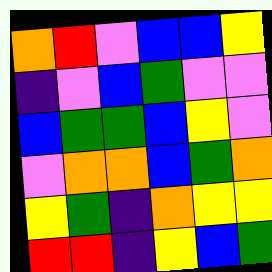[["orange", "red", "violet", "blue", "blue", "yellow"], ["indigo", "violet", "blue", "green", "violet", "violet"], ["blue", "green", "green", "blue", "yellow", "violet"], ["violet", "orange", "orange", "blue", "green", "orange"], ["yellow", "green", "indigo", "orange", "yellow", "yellow"], ["red", "red", "indigo", "yellow", "blue", "green"]]